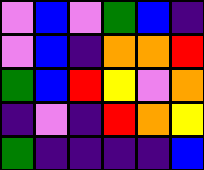[["violet", "blue", "violet", "green", "blue", "indigo"], ["violet", "blue", "indigo", "orange", "orange", "red"], ["green", "blue", "red", "yellow", "violet", "orange"], ["indigo", "violet", "indigo", "red", "orange", "yellow"], ["green", "indigo", "indigo", "indigo", "indigo", "blue"]]